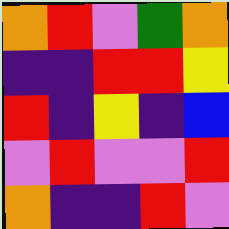[["orange", "red", "violet", "green", "orange"], ["indigo", "indigo", "red", "red", "yellow"], ["red", "indigo", "yellow", "indigo", "blue"], ["violet", "red", "violet", "violet", "red"], ["orange", "indigo", "indigo", "red", "violet"]]